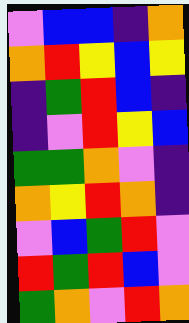[["violet", "blue", "blue", "indigo", "orange"], ["orange", "red", "yellow", "blue", "yellow"], ["indigo", "green", "red", "blue", "indigo"], ["indigo", "violet", "red", "yellow", "blue"], ["green", "green", "orange", "violet", "indigo"], ["orange", "yellow", "red", "orange", "indigo"], ["violet", "blue", "green", "red", "violet"], ["red", "green", "red", "blue", "violet"], ["green", "orange", "violet", "red", "orange"]]